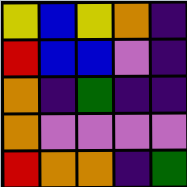[["yellow", "blue", "yellow", "orange", "indigo"], ["red", "blue", "blue", "violet", "indigo"], ["orange", "indigo", "green", "indigo", "indigo"], ["orange", "violet", "violet", "violet", "violet"], ["red", "orange", "orange", "indigo", "green"]]